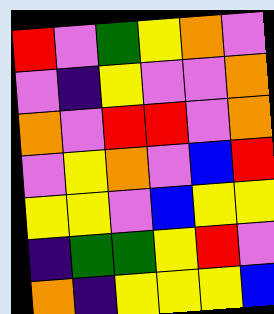[["red", "violet", "green", "yellow", "orange", "violet"], ["violet", "indigo", "yellow", "violet", "violet", "orange"], ["orange", "violet", "red", "red", "violet", "orange"], ["violet", "yellow", "orange", "violet", "blue", "red"], ["yellow", "yellow", "violet", "blue", "yellow", "yellow"], ["indigo", "green", "green", "yellow", "red", "violet"], ["orange", "indigo", "yellow", "yellow", "yellow", "blue"]]